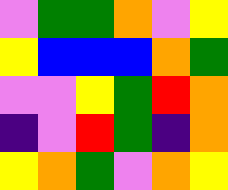[["violet", "green", "green", "orange", "violet", "yellow"], ["yellow", "blue", "blue", "blue", "orange", "green"], ["violet", "violet", "yellow", "green", "red", "orange"], ["indigo", "violet", "red", "green", "indigo", "orange"], ["yellow", "orange", "green", "violet", "orange", "yellow"]]